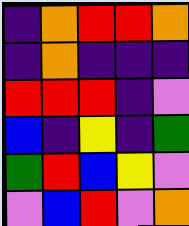[["indigo", "orange", "red", "red", "orange"], ["indigo", "orange", "indigo", "indigo", "indigo"], ["red", "red", "red", "indigo", "violet"], ["blue", "indigo", "yellow", "indigo", "green"], ["green", "red", "blue", "yellow", "violet"], ["violet", "blue", "red", "violet", "orange"]]